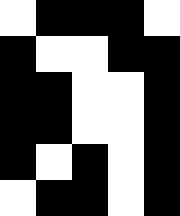[["white", "black", "black", "black", "white"], ["black", "white", "white", "black", "black"], ["black", "black", "white", "white", "black"], ["black", "black", "white", "white", "black"], ["black", "white", "black", "white", "black"], ["white", "black", "black", "white", "black"]]